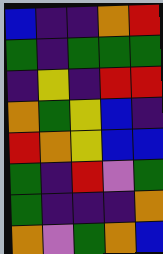[["blue", "indigo", "indigo", "orange", "red"], ["green", "indigo", "green", "green", "green"], ["indigo", "yellow", "indigo", "red", "red"], ["orange", "green", "yellow", "blue", "indigo"], ["red", "orange", "yellow", "blue", "blue"], ["green", "indigo", "red", "violet", "green"], ["green", "indigo", "indigo", "indigo", "orange"], ["orange", "violet", "green", "orange", "blue"]]